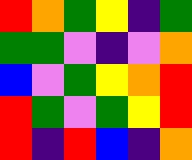[["red", "orange", "green", "yellow", "indigo", "green"], ["green", "green", "violet", "indigo", "violet", "orange"], ["blue", "violet", "green", "yellow", "orange", "red"], ["red", "green", "violet", "green", "yellow", "red"], ["red", "indigo", "red", "blue", "indigo", "orange"]]